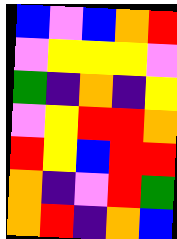[["blue", "violet", "blue", "orange", "red"], ["violet", "yellow", "yellow", "yellow", "violet"], ["green", "indigo", "orange", "indigo", "yellow"], ["violet", "yellow", "red", "red", "orange"], ["red", "yellow", "blue", "red", "red"], ["orange", "indigo", "violet", "red", "green"], ["orange", "red", "indigo", "orange", "blue"]]